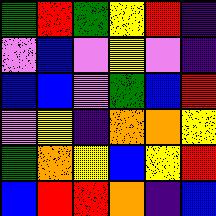[["green", "red", "green", "yellow", "red", "indigo"], ["violet", "blue", "violet", "yellow", "violet", "indigo"], ["blue", "blue", "violet", "green", "blue", "red"], ["violet", "yellow", "indigo", "orange", "orange", "yellow"], ["green", "orange", "yellow", "blue", "yellow", "red"], ["blue", "red", "red", "orange", "indigo", "blue"]]